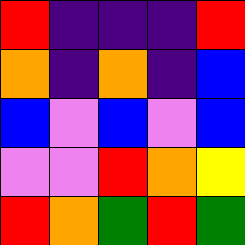[["red", "indigo", "indigo", "indigo", "red"], ["orange", "indigo", "orange", "indigo", "blue"], ["blue", "violet", "blue", "violet", "blue"], ["violet", "violet", "red", "orange", "yellow"], ["red", "orange", "green", "red", "green"]]